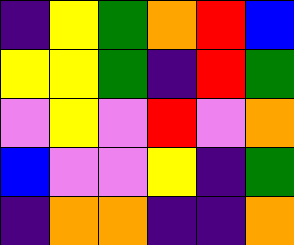[["indigo", "yellow", "green", "orange", "red", "blue"], ["yellow", "yellow", "green", "indigo", "red", "green"], ["violet", "yellow", "violet", "red", "violet", "orange"], ["blue", "violet", "violet", "yellow", "indigo", "green"], ["indigo", "orange", "orange", "indigo", "indigo", "orange"]]